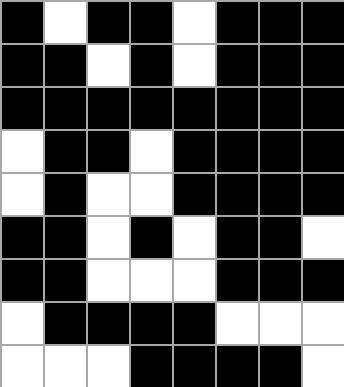[["black", "white", "black", "black", "white", "black", "black", "black"], ["black", "black", "white", "black", "white", "black", "black", "black"], ["black", "black", "black", "black", "black", "black", "black", "black"], ["white", "black", "black", "white", "black", "black", "black", "black"], ["white", "black", "white", "white", "black", "black", "black", "black"], ["black", "black", "white", "black", "white", "black", "black", "white"], ["black", "black", "white", "white", "white", "black", "black", "black"], ["white", "black", "black", "black", "black", "white", "white", "white"], ["white", "white", "white", "black", "black", "black", "black", "white"]]